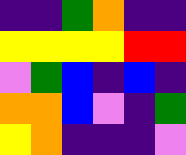[["indigo", "indigo", "green", "orange", "indigo", "indigo"], ["yellow", "yellow", "yellow", "yellow", "red", "red"], ["violet", "green", "blue", "indigo", "blue", "indigo"], ["orange", "orange", "blue", "violet", "indigo", "green"], ["yellow", "orange", "indigo", "indigo", "indigo", "violet"]]